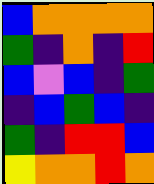[["blue", "orange", "orange", "orange", "orange"], ["green", "indigo", "orange", "indigo", "red"], ["blue", "violet", "blue", "indigo", "green"], ["indigo", "blue", "green", "blue", "indigo"], ["green", "indigo", "red", "red", "blue"], ["yellow", "orange", "orange", "red", "orange"]]